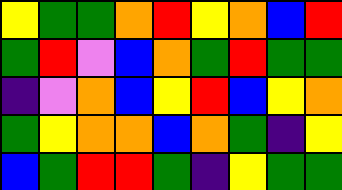[["yellow", "green", "green", "orange", "red", "yellow", "orange", "blue", "red"], ["green", "red", "violet", "blue", "orange", "green", "red", "green", "green"], ["indigo", "violet", "orange", "blue", "yellow", "red", "blue", "yellow", "orange"], ["green", "yellow", "orange", "orange", "blue", "orange", "green", "indigo", "yellow"], ["blue", "green", "red", "red", "green", "indigo", "yellow", "green", "green"]]